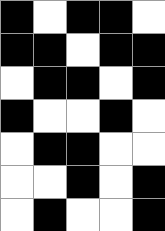[["black", "white", "black", "black", "white"], ["black", "black", "white", "black", "black"], ["white", "black", "black", "white", "black"], ["black", "white", "white", "black", "white"], ["white", "black", "black", "white", "white"], ["white", "white", "black", "white", "black"], ["white", "black", "white", "white", "black"]]